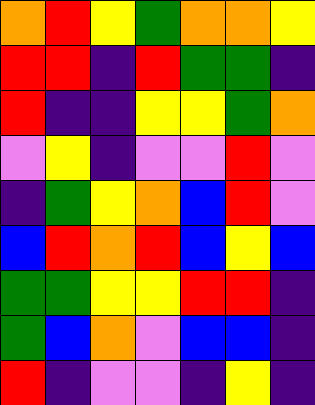[["orange", "red", "yellow", "green", "orange", "orange", "yellow"], ["red", "red", "indigo", "red", "green", "green", "indigo"], ["red", "indigo", "indigo", "yellow", "yellow", "green", "orange"], ["violet", "yellow", "indigo", "violet", "violet", "red", "violet"], ["indigo", "green", "yellow", "orange", "blue", "red", "violet"], ["blue", "red", "orange", "red", "blue", "yellow", "blue"], ["green", "green", "yellow", "yellow", "red", "red", "indigo"], ["green", "blue", "orange", "violet", "blue", "blue", "indigo"], ["red", "indigo", "violet", "violet", "indigo", "yellow", "indigo"]]